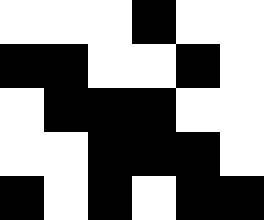[["white", "white", "white", "black", "white", "white"], ["black", "black", "white", "white", "black", "white"], ["white", "black", "black", "black", "white", "white"], ["white", "white", "black", "black", "black", "white"], ["black", "white", "black", "white", "black", "black"]]